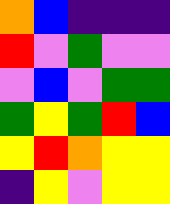[["orange", "blue", "indigo", "indigo", "indigo"], ["red", "violet", "green", "violet", "violet"], ["violet", "blue", "violet", "green", "green"], ["green", "yellow", "green", "red", "blue"], ["yellow", "red", "orange", "yellow", "yellow"], ["indigo", "yellow", "violet", "yellow", "yellow"]]